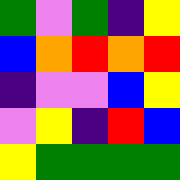[["green", "violet", "green", "indigo", "yellow"], ["blue", "orange", "red", "orange", "red"], ["indigo", "violet", "violet", "blue", "yellow"], ["violet", "yellow", "indigo", "red", "blue"], ["yellow", "green", "green", "green", "green"]]